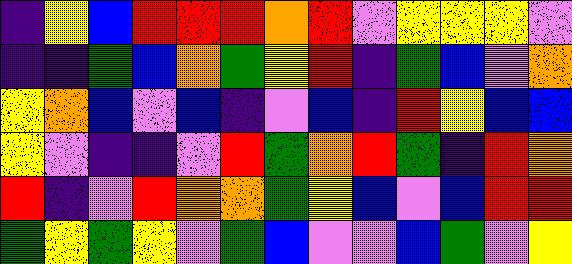[["indigo", "yellow", "blue", "red", "red", "red", "orange", "red", "violet", "yellow", "yellow", "yellow", "violet"], ["indigo", "indigo", "green", "blue", "orange", "green", "yellow", "red", "indigo", "green", "blue", "violet", "orange"], ["yellow", "orange", "blue", "violet", "blue", "indigo", "violet", "blue", "indigo", "red", "yellow", "blue", "blue"], ["yellow", "violet", "indigo", "indigo", "violet", "red", "green", "orange", "red", "green", "indigo", "red", "orange"], ["red", "indigo", "violet", "red", "orange", "orange", "green", "yellow", "blue", "violet", "blue", "red", "red"], ["green", "yellow", "green", "yellow", "violet", "green", "blue", "violet", "violet", "blue", "green", "violet", "yellow"]]